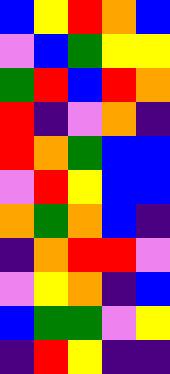[["blue", "yellow", "red", "orange", "blue"], ["violet", "blue", "green", "yellow", "yellow"], ["green", "red", "blue", "red", "orange"], ["red", "indigo", "violet", "orange", "indigo"], ["red", "orange", "green", "blue", "blue"], ["violet", "red", "yellow", "blue", "blue"], ["orange", "green", "orange", "blue", "indigo"], ["indigo", "orange", "red", "red", "violet"], ["violet", "yellow", "orange", "indigo", "blue"], ["blue", "green", "green", "violet", "yellow"], ["indigo", "red", "yellow", "indigo", "indigo"]]